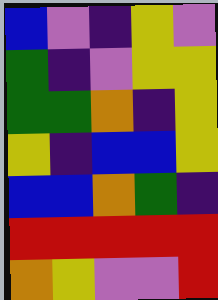[["blue", "violet", "indigo", "yellow", "violet"], ["green", "indigo", "violet", "yellow", "yellow"], ["green", "green", "orange", "indigo", "yellow"], ["yellow", "indigo", "blue", "blue", "yellow"], ["blue", "blue", "orange", "green", "indigo"], ["red", "red", "red", "red", "red"], ["orange", "yellow", "violet", "violet", "red"]]